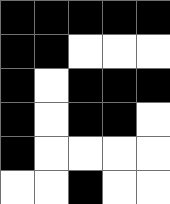[["black", "black", "black", "black", "black"], ["black", "black", "white", "white", "white"], ["black", "white", "black", "black", "black"], ["black", "white", "black", "black", "white"], ["black", "white", "white", "white", "white"], ["white", "white", "black", "white", "white"]]